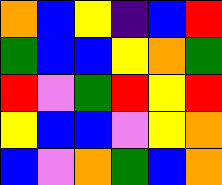[["orange", "blue", "yellow", "indigo", "blue", "red"], ["green", "blue", "blue", "yellow", "orange", "green"], ["red", "violet", "green", "red", "yellow", "red"], ["yellow", "blue", "blue", "violet", "yellow", "orange"], ["blue", "violet", "orange", "green", "blue", "orange"]]